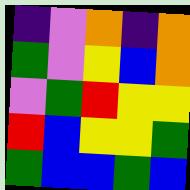[["indigo", "violet", "orange", "indigo", "orange"], ["green", "violet", "yellow", "blue", "orange"], ["violet", "green", "red", "yellow", "yellow"], ["red", "blue", "yellow", "yellow", "green"], ["green", "blue", "blue", "green", "blue"]]